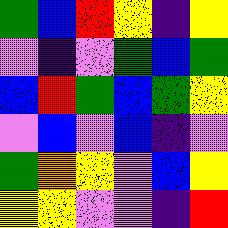[["green", "blue", "red", "yellow", "indigo", "yellow"], ["violet", "indigo", "violet", "green", "blue", "green"], ["blue", "red", "green", "blue", "green", "yellow"], ["violet", "blue", "violet", "blue", "indigo", "violet"], ["green", "orange", "yellow", "violet", "blue", "yellow"], ["yellow", "yellow", "violet", "violet", "indigo", "red"]]